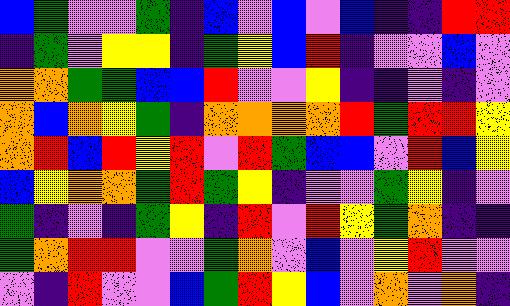[["blue", "green", "violet", "violet", "green", "indigo", "blue", "violet", "blue", "violet", "blue", "indigo", "indigo", "red", "red"], ["indigo", "green", "violet", "yellow", "yellow", "indigo", "green", "yellow", "blue", "red", "indigo", "violet", "violet", "blue", "violet"], ["orange", "orange", "green", "green", "blue", "blue", "red", "violet", "violet", "yellow", "indigo", "indigo", "violet", "indigo", "violet"], ["orange", "blue", "orange", "yellow", "green", "indigo", "orange", "orange", "orange", "orange", "red", "green", "red", "red", "yellow"], ["orange", "red", "blue", "red", "yellow", "red", "violet", "red", "green", "blue", "blue", "violet", "red", "blue", "yellow"], ["blue", "yellow", "orange", "orange", "green", "red", "green", "yellow", "indigo", "violet", "violet", "green", "yellow", "indigo", "violet"], ["green", "indigo", "violet", "indigo", "green", "yellow", "indigo", "red", "violet", "red", "yellow", "green", "orange", "indigo", "indigo"], ["green", "orange", "red", "red", "violet", "violet", "green", "orange", "violet", "blue", "violet", "yellow", "red", "violet", "violet"], ["violet", "indigo", "red", "violet", "violet", "blue", "green", "red", "yellow", "blue", "violet", "orange", "violet", "orange", "indigo"]]